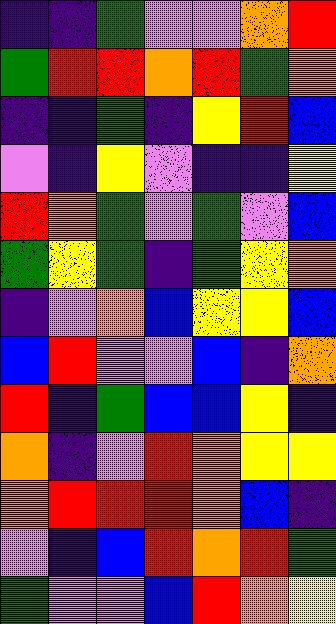[["indigo", "indigo", "green", "violet", "violet", "orange", "red"], ["green", "red", "red", "orange", "red", "green", "orange"], ["indigo", "indigo", "green", "indigo", "yellow", "red", "blue"], ["violet", "indigo", "yellow", "violet", "indigo", "indigo", "yellow"], ["red", "orange", "green", "violet", "green", "violet", "blue"], ["green", "yellow", "green", "indigo", "green", "yellow", "orange"], ["indigo", "violet", "orange", "blue", "yellow", "yellow", "blue"], ["blue", "red", "violet", "violet", "blue", "indigo", "orange"], ["red", "indigo", "green", "blue", "blue", "yellow", "indigo"], ["orange", "indigo", "violet", "red", "orange", "yellow", "yellow"], ["orange", "red", "red", "red", "orange", "blue", "indigo"], ["violet", "indigo", "blue", "red", "orange", "red", "green"], ["green", "violet", "violet", "blue", "red", "orange", "yellow"]]